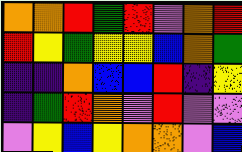[["orange", "orange", "red", "green", "red", "violet", "orange", "red"], ["red", "yellow", "green", "yellow", "yellow", "blue", "orange", "green"], ["indigo", "indigo", "orange", "blue", "blue", "red", "indigo", "yellow"], ["indigo", "green", "red", "orange", "violet", "red", "violet", "violet"], ["violet", "yellow", "blue", "yellow", "orange", "orange", "violet", "blue"]]